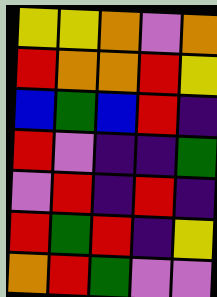[["yellow", "yellow", "orange", "violet", "orange"], ["red", "orange", "orange", "red", "yellow"], ["blue", "green", "blue", "red", "indigo"], ["red", "violet", "indigo", "indigo", "green"], ["violet", "red", "indigo", "red", "indigo"], ["red", "green", "red", "indigo", "yellow"], ["orange", "red", "green", "violet", "violet"]]